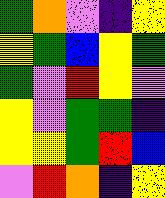[["green", "orange", "violet", "indigo", "yellow"], ["yellow", "green", "blue", "yellow", "green"], ["green", "violet", "red", "yellow", "violet"], ["yellow", "violet", "green", "green", "indigo"], ["yellow", "yellow", "green", "red", "blue"], ["violet", "red", "orange", "indigo", "yellow"]]